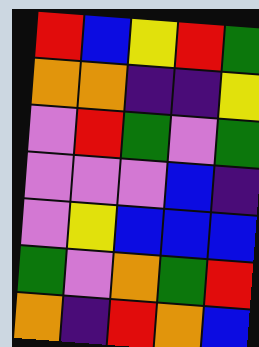[["red", "blue", "yellow", "red", "green"], ["orange", "orange", "indigo", "indigo", "yellow"], ["violet", "red", "green", "violet", "green"], ["violet", "violet", "violet", "blue", "indigo"], ["violet", "yellow", "blue", "blue", "blue"], ["green", "violet", "orange", "green", "red"], ["orange", "indigo", "red", "orange", "blue"]]